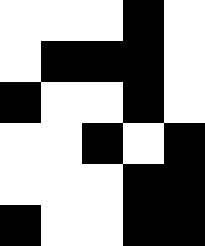[["white", "white", "white", "black", "white"], ["white", "black", "black", "black", "white"], ["black", "white", "white", "black", "white"], ["white", "white", "black", "white", "black"], ["white", "white", "white", "black", "black"], ["black", "white", "white", "black", "black"]]